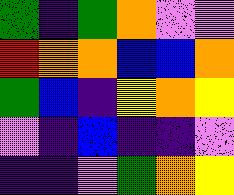[["green", "indigo", "green", "orange", "violet", "violet"], ["red", "orange", "orange", "blue", "blue", "orange"], ["green", "blue", "indigo", "yellow", "orange", "yellow"], ["violet", "indigo", "blue", "indigo", "indigo", "violet"], ["indigo", "indigo", "violet", "green", "orange", "yellow"]]